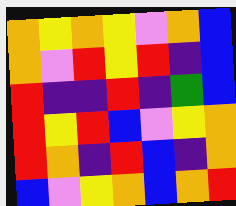[["orange", "yellow", "orange", "yellow", "violet", "orange", "blue"], ["orange", "violet", "red", "yellow", "red", "indigo", "blue"], ["red", "indigo", "indigo", "red", "indigo", "green", "blue"], ["red", "yellow", "red", "blue", "violet", "yellow", "orange"], ["red", "orange", "indigo", "red", "blue", "indigo", "orange"], ["blue", "violet", "yellow", "orange", "blue", "orange", "red"]]